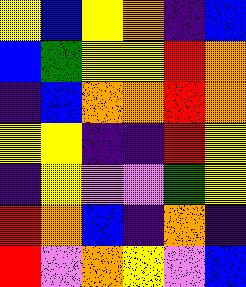[["yellow", "blue", "yellow", "orange", "indigo", "blue"], ["blue", "green", "yellow", "yellow", "red", "orange"], ["indigo", "blue", "orange", "orange", "red", "orange"], ["yellow", "yellow", "indigo", "indigo", "red", "yellow"], ["indigo", "yellow", "violet", "violet", "green", "yellow"], ["red", "orange", "blue", "indigo", "orange", "indigo"], ["red", "violet", "orange", "yellow", "violet", "blue"]]